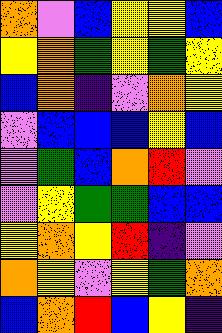[["orange", "violet", "blue", "yellow", "yellow", "blue"], ["yellow", "orange", "green", "yellow", "green", "yellow"], ["blue", "orange", "indigo", "violet", "orange", "yellow"], ["violet", "blue", "blue", "blue", "yellow", "blue"], ["violet", "green", "blue", "orange", "red", "violet"], ["violet", "yellow", "green", "green", "blue", "blue"], ["yellow", "orange", "yellow", "red", "indigo", "violet"], ["orange", "yellow", "violet", "yellow", "green", "orange"], ["blue", "orange", "red", "blue", "yellow", "indigo"]]